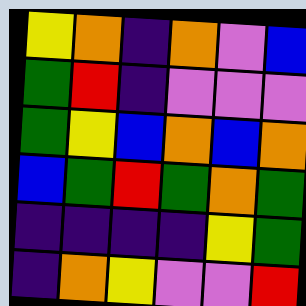[["yellow", "orange", "indigo", "orange", "violet", "blue"], ["green", "red", "indigo", "violet", "violet", "violet"], ["green", "yellow", "blue", "orange", "blue", "orange"], ["blue", "green", "red", "green", "orange", "green"], ["indigo", "indigo", "indigo", "indigo", "yellow", "green"], ["indigo", "orange", "yellow", "violet", "violet", "red"]]